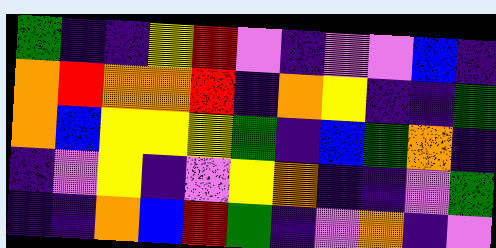[["green", "indigo", "indigo", "yellow", "red", "violet", "indigo", "violet", "violet", "blue", "indigo"], ["orange", "red", "orange", "orange", "red", "indigo", "orange", "yellow", "indigo", "indigo", "green"], ["orange", "blue", "yellow", "yellow", "yellow", "green", "indigo", "blue", "green", "orange", "indigo"], ["indigo", "violet", "yellow", "indigo", "violet", "yellow", "orange", "indigo", "indigo", "violet", "green"], ["indigo", "indigo", "orange", "blue", "red", "green", "indigo", "violet", "orange", "indigo", "violet"]]